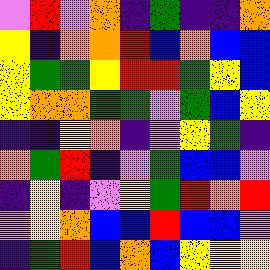[["violet", "red", "violet", "orange", "indigo", "green", "indigo", "indigo", "orange"], ["yellow", "indigo", "orange", "orange", "red", "blue", "orange", "blue", "blue"], ["yellow", "green", "green", "yellow", "red", "red", "green", "yellow", "blue"], ["yellow", "orange", "orange", "green", "green", "violet", "green", "blue", "yellow"], ["indigo", "indigo", "yellow", "orange", "indigo", "violet", "yellow", "green", "indigo"], ["orange", "green", "red", "indigo", "violet", "green", "blue", "blue", "violet"], ["indigo", "yellow", "indigo", "violet", "yellow", "green", "red", "orange", "red"], ["violet", "yellow", "orange", "blue", "blue", "red", "blue", "blue", "violet"], ["indigo", "green", "red", "blue", "orange", "blue", "yellow", "yellow", "yellow"]]